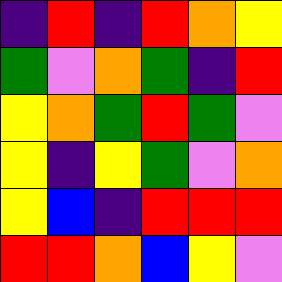[["indigo", "red", "indigo", "red", "orange", "yellow"], ["green", "violet", "orange", "green", "indigo", "red"], ["yellow", "orange", "green", "red", "green", "violet"], ["yellow", "indigo", "yellow", "green", "violet", "orange"], ["yellow", "blue", "indigo", "red", "red", "red"], ["red", "red", "orange", "blue", "yellow", "violet"]]